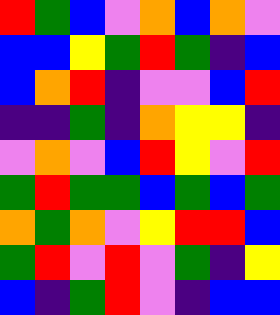[["red", "green", "blue", "violet", "orange", "blue", "orange", "violet"], ["blue", "blue", "yellow", "green", "red", "green", "indigo", "blue"], ["blue", "orange", "red", "indigo", "violet", "violet", "blue", "red"], ["indigo", "indigo", "green", "indigo", "orange", "yellow", "yellow", "indigo"], ["violet", "orange", "violet", "blue", "red", "yellow", "violet", "red"], ["green", "red", "green", "green", "blue", "green", "blue", "green"], ["orange", "green", "orange", "violet", "yellow", "red", "red", "blue"], ["green", "red", "violet", "red", "violet", "green", "indigo", "yellow"], ["blue", "indigo", "green", "red", "violet", "indigo", "blue", "blue"]]